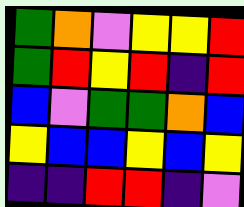[["green", "orange", "violet", "yellow", "yellow", "red"], ["green", "red", "yellow", "red", "indigo", "red"], ["blue", "violet", "green", "green", "orange", "blue"], ["yellow", "blue", "blue", "yellow", "blue", "yellow"], ["indigo", "indigo", "red", "red", "indigo", "violet"]]